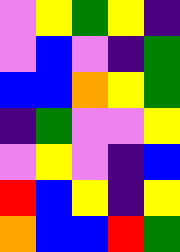[["violet", "yellow", "green", "yellow", "indigo"], ["violet", "blue", "violet", "indigo", "green"], ["blue", "blue", "orange", "yellow", "green"], ["indigo", "green", "violet", "violet", "yellow"], ["violet", "yellow", "violet", "indigo", "blue"], ["red", "blue", "yellow", "indigo", "yellow"], ["orange", "blue", "blue", "red", "green"]]